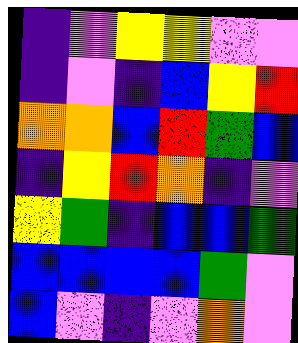[["indigo", "violet", "yellow", "yellow", "violet", "violet"], ["indigo", "violet", "indigo", "blue", "yellow", "red"], ["orange", "orange", "blue", "red", "green", "blue"], ["indigo", "yellow", "red", "orange", "indigo", "violet"], ["yellow", "green", "indigo", "blue", "blue", "green"], ["blue", "blue", "blue", "blue", "green", "violet"], ["blue", "violet", "indigo", "violet", "orange", "violet"]]